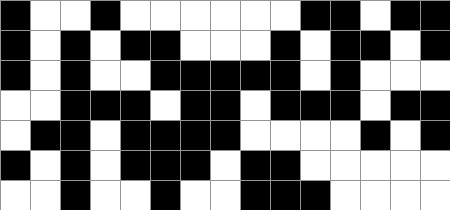[["black", "white", "white", "black", "white", "white", "white", "white", "white", "white", "black", "black", "white", "black", "black"], ["black", "white", "black", "white", "black", "black", "white", "white", "white", "black", "white", "black", "black", "white", "black"], ["black", "white", "black", "white", "white", "black", "black", "black", "black", "black", "white", "black", "white", "white", "white"], ["white", "white", "black", "black", "black", "white", "black", "black", "white", "black", "black", "black", "white", "black", "black"], ["white", "black", "black", "white", "black", "black", "black", "black", "white", "white", "white", "white", "black", "white", "black"], ["black", "white", "black", "white", "black", "black", "black", "white", "black", "black", "white", "white", "white", "white", "white"], ["white", "white", "black", "white", "white", "black", "white", "white", "black", "black", "black", "white", "white", "white", "white"]]